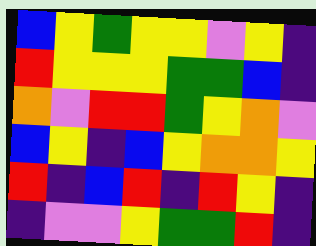[["blue", "yellow", "green", "yellow", "yellow", "violet", "yellow", "indigo"], ["red", "yellow", "yellow", "yellow", "green", "green", "blue", "indigo"], ["orange", "violet", "red", "red", "green", "yellow", "orange", "violet"], ["blue", "yellow", "indigo", "blue", "yellow", "orange", "orange", "yellow"], ["red", "indigo", "blue", "red", "indigo", "red", "yellow", "indigo"], ["indigo", "violet", "violet", "yellow", "green", "green", "red", "indigo"]]